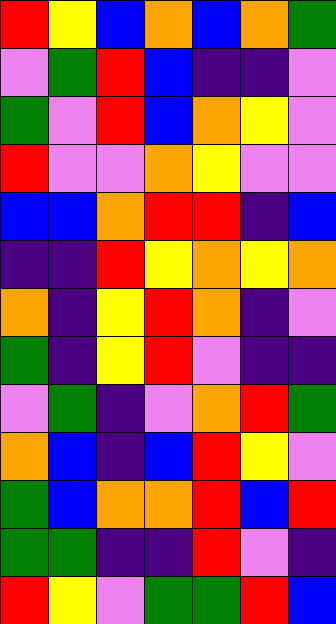[["red", "yellow", "blue", "orange", "blue", "orange", "green"], ["violet", "green", "red", "blue", "indigo", "indigo", "violet"], ["green", "violet", "red", "blue", "orange", "yellow", "violet"], ["red", "violet", "violet", "orange", "yellow", "violet", "violet"], ["blue", "blue", "orange", "red", "red", "indigo", "blue"], ["indigo", "indigo", "red", "yellow", "orange", "yellow", "orange"], ["orange", "indigo", "yellow", "red", "orange", "indigo", "violet"], ["green", "indigo", "yellow", "red", "violet", "indigo", "indigo"], ["violet", "green", "indigo", "violet", "orange", "red", "green"], ["orange", "blue", "indigo", "blue", "red", "yellow", "violet"], ["green", "blue", "orange", "orange", "red", "blue", "red"], ["green", "green", "indigo", "indigo", "red", "violet", "indigo"], ["red", "yellow", "violet", "green", "green", "red", "blue"]]